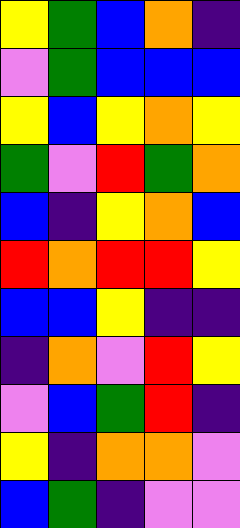[["yellow", "green", "blue", "orange", "indigo"], ["violet", "green", "blue", "blue", "blue"], ["yellow", "blue", "yellow", "orange", "yellow"], ["green", "violet", "red", "green", "orange"], ["blue", "indigo", "yellow", "orange", "blue"], ["red", "orange", "red", "red", "yellow"], ["blue", "blue", "yellow", "indigo", "indigo"], ["indigo", "orange", "violet", "red", "yellow"], ["violet", "blue", "green", "red", "indigo"], ["yellow", "indigo", "orange", "orange", "violet"], ["blue", "green", "indigo", "violet", "violet"]]